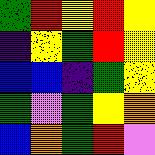[["green", "red", "yellow", "red", "yellow"], ["indigo", "yellow", "green", "red", "yellow"], ["blue", "blue", "indigo", "green", "yellow"], ["green", "violet", "green", "yellow", "orange"], ["blue", "orange", "green", "red", "violet"]]